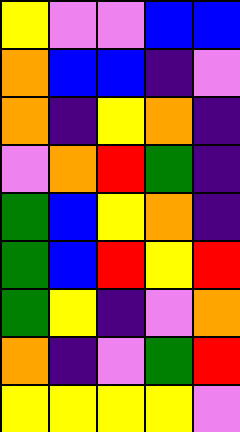[["yellow", "violet", "violet", "blue", "blue"], ["orange", "blue", "blue", "indigo", "violet"], ["orange", "indigo", "yellow", "orange", "indigo"], ["violet", "orange", "red", "green", "indigo"], ["green", "blue", "yellow", "orange", "indigo"], ["green", "blue", "red", "yellow", "red"], ["green", "yellow", "indigo", "violet", "orange"], ["orange", "indigo", "violet", "green", "red"], ["yellow", "yellow", "yellow", "yellow", "violet"]]